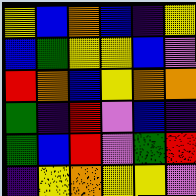[["yellow", "blue", "orange", "blue", "indigo", "yellow"], ["blue", "green", "yellow", "yellow", "blue", "violet"], ["red", "orange", "blue", "yellow", "orange", "orange"], ["green", "indigo", "red", "violet", "blue", "indigo"], ["green", "blue", "red", "violet", "green", "red"], ["indigo", "yellow", "orange", "yellow", "yellow", "violet"]]